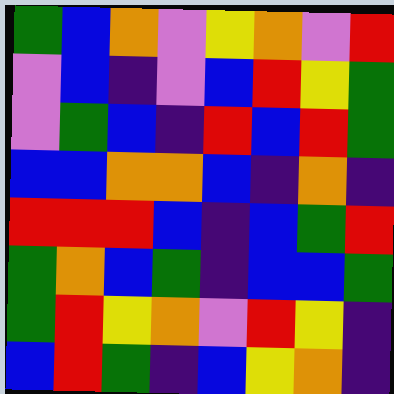[["green", "blue", "orange", "violet", "yellow", "orange", "violet", "red"], ["violet", "blue", "indigo", "violet", "blue", "red", "yellow", "green"], ["violet", "green", "blue", "indigo", "red", "blue", "red", "green"], ["blue", "blue", "orange", "orange", "blue", "indigo", "orange", "indigo"], ["red", "red", "red", "blue", "indigo", "blue", "green", "red"], ["green", "orange", "blue", "green", "indigo", "blue", "blue", "green"], ["green", "red", "yellow", "orange", "violet", "red", "yellow", "indigo"], ["blue", "red", "green", "indigo", "blue", "yellow", "orange", "indigo"]]